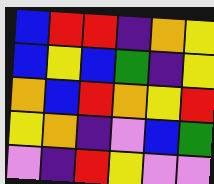[["blue", "red", "red", "indigo", "orange", "yellow"], ["blue", "yellow", "blue", "green", "indigo", "yellow"], ["orange", "blue", "red", "orange", "yellow", "red"], ["yellow", "orange", "indigo", "violet", "blue", "green"], ["violet", "indigo", "red", "yellow", "violet", "violet"]]